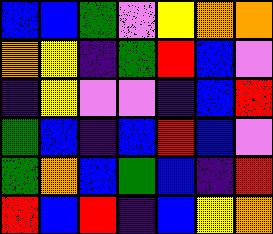[["blue", "blue", "green", "violet", "yellow", "orange", "orange"], ["orange", "yellow", "indigo", "green", "red", "blue", "violet"], ["indigo", "yellow", "violet", "violet", "indigo", "blue", "red"], ["green", "blue", "indigo", "blue", "red", "blue", "violet"], ["green", "orange", "blue", "green", "blue", "indigo", "red"], ["red", "blue", "red", "indigo", "blue", "yellow", "orange"]]